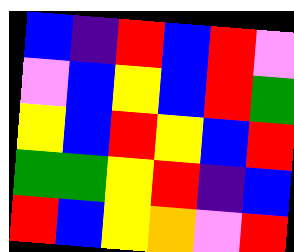[["blue", "indigo", "red", "blue", "red", "violet"], ["violet", "blue", "yellow", "blue", "red", "green"], ["yellow", "blue", "red", "yellow", "blue", "red"], ["green", "green", "yellow", "red", "indigo", "blue"], ["red", "blue", "yellow", "orange", "violet", "red"]]